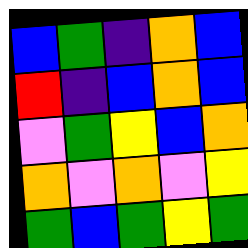[["blue", "green", "indigo", "orange", "blue"], ["red", "indigo", "blue", "orange", "blue"], ["violet", "green", "yellow", "blue", "orange"], ["orange", "violet", "orange", "violet", "yellow"], ["green", "blue", "green", "yellow", "green"]]